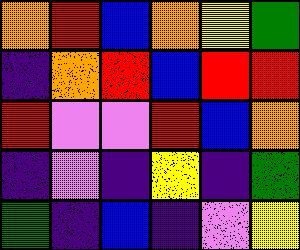[["orange", "red", "blue", "orange", "yellow", "green"], ["indigo", "orange", "red", "blue", "red", "red"], ["red", "violet", "violet", "red", "blue", "orange"], ["indigo", "violet", "indigo", "yellow", "indigo", "green"], ["green", "indigo", "blue", "indigo", "violet", "yellow"]]